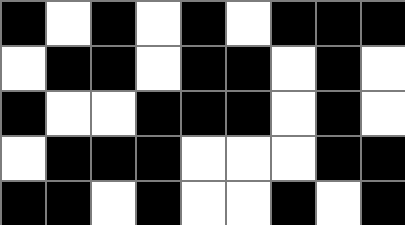[["black", "white", "black", "white", "black", "white", "black", "black", "black"], ["white", "black", "black", "white", "black", "black", "white", "black", "white"], ["black", "white", "white", "black", "black", "black", "white", "black", "white"], ["white", "black", "black", "black", "white", "white", "white", "black", "black"], ["black", "black", "white", "black", "white", "white", "black", "white", "black"]]